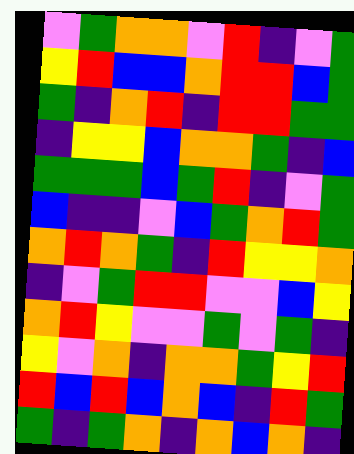[["violet", "green", "orange", "orange", "violet", "red", "indigo", "violet", "green"], ["yellow", "red", "blue", "blue", "orange", "red", "red", "blue", "green"], ["green", "indigo", "orange", "red", "indigo", "red", "red", "green", "green"], ["indigo", "yellow", "yellow", "blue", "orange", "orange", "green", "indigo", "blue"], ["green", "green", "green", "blue", "green", "red", "indigo", "violet", "green"], ["blue", "indigo", "indigo", "violet", "blue", "green", "orange", "red", "green"], ["orange", "red", "orange", "green", "indigo", "red", "yellow", "yellow", "orange"], ["indigo", "violet", "green", "red", "red", "violet", "violet", "blue", "yellow"], ["orange", "red", "yellow", "violet", "violet", "green", "violet", "green", "indigo"], ["yellow", "violet", "orange", "indigo", "orange", "orange", "green", "yellow", "red"], ["red", "blue", "red", "blue", "orange", "blue", "indigo", "red", "green"], ["green", "indigo", "green", "orange", "indigo", "orange", "blue", "orange", "indigo"]]